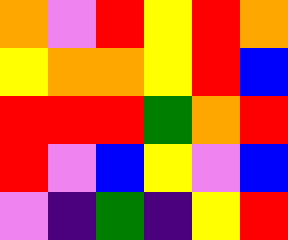[["orange", "violet", "red", "yellow", "red", "orange"], ["yellow", "orange", "orange", "yellow", "red", "blue"], ["red", "red", "red", "green", "orange", "red"], ["red", "violet", "blue", "yellow", "violet", "blue"], ["violet", "indigo", "green", "indigo", "yellow", "red"]]